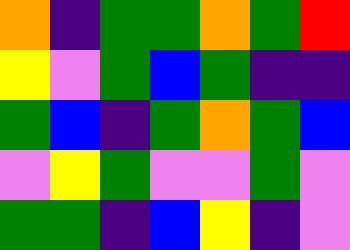[["orange", "indigo", "green", "green", "orange", "green", "red"], ["yellow", "violet", "green", "blue", "green", "indigo", "indigo"], ["green", "blue", "indigo", "green", "orange", "green", "blue"], ["violet", "yellow", "green", "violet", "violet", "green", "violet"], ["green", "green", "indigo", "blue", "yellow", "indigo", "violet"]]